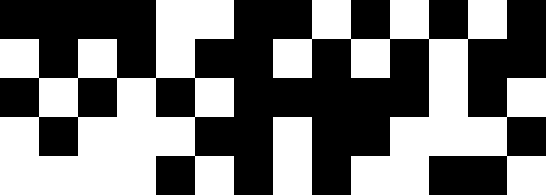[["black", "black", "black", "black", "white", "white", "black", "black", "white", "black", "white", "black", "white", "black"], ["white", "black", "white", "black", "white", "black", "black", "white", "black", "white", "black", "white", "black", "black"], ["black", "white", "black", "white", "black", "white", "black", "black", "black", "black", "black", "white", "black", "white"], ["white", "black", "white", "white", "white", "black", "black", "white", "black", "black", "white", "white", "white", "black"], ["white", "white", "white", "white", "black", "white", "black", "white", "black", "white", "white", "black", "black", "white"]]